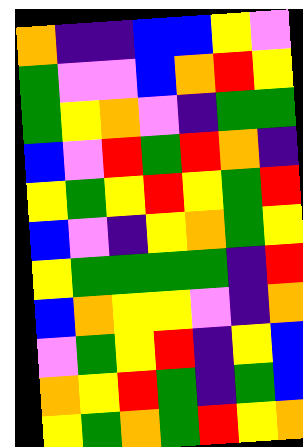[["orange", "indigo", "indigo", "blue", "blue", "yellow", "violet"], ["green", "violet", "violet", "blue", "orange", "red", "yellow"], ["green", "yellow", "orange", "violet", "indigo", "green", "green"], ["blue", "violet", "red", "green", "red", "orange", "indigo"], ["yellow", "green", "yellow", "red", "yellow", "green", "red"], ["blue", "violet", "indigo", "yellow", "orange", "green", "yellow"], ["yellow", "green", "green", "green", "green", "indigo", "red"], ["blue", "orange", "yellow", "yellow", "violet", "indigo", "orange"], ["violet", "green", "yellow", "red", "indigo", "yellow", "blue"], ["orange", "yellow", "red", "green", "indigo", "green", "blue"], ["yellow", "green", "orange", "green", "red", "yellow", "orange"]]